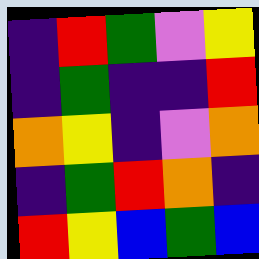[["indigo", "red", "green", "violet", "yellow"], ["indigo", "green", "indigo", "indigo", "red"], ["orange", "yellow", "indigo", "violet", "orange"], ["indigo", "green", "red", "orange", "indigo"], ["red", "yellow", "blue", "green", "blue"]]